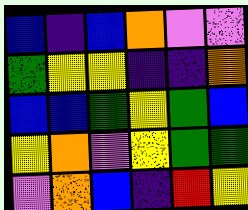[["blue", "indigo", "blue", "orange", "violet", "violet"], ["green", "yellow", "yellow", "indigo", "indigo", "orange"], ["blue", "blue", "green", "yellow", "green", "blue"], ["yellow", "orange", "violet", "yellow", "green", "green"], ["violet", "orange", "blue", "indigo", "red", "yellow"]]